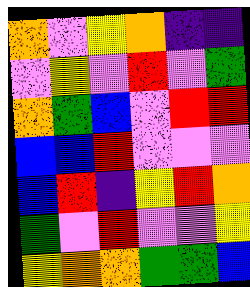[["orange", "violet", "yellow", "orange", "indigo", "indigo"], ["violet", "yellow", "violet", "red", "violet", "green"], ["orange", "green", "blue", "violet", "red", "red"], ["blue", "blue", "red", "violet", "violet", "violet"], ["blue", "red", "indigo", "yellow", "red", "orange"], ["green", "violet", "red", "violet", "violet", "yellow"], ["yellow", "orange", "orange", "green", "green", "blue"]]